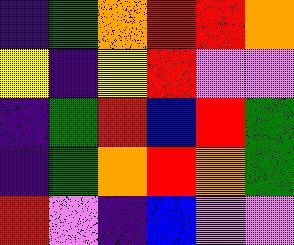[["indigo", "green", "orange", "red", "red", "orange"], ["yellow", "indigo", "yellow", "red", "violet", "violet"], ["indigo", "green", "red", "blue", "red", "green"], ["indigo", "green", "orange", "red", "orange", "green"], ["red", "violet", "indigo", "blue", "violet", "violet"]]